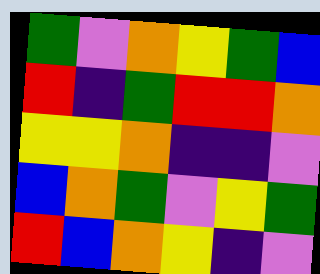[["green", "violet", "orange", "yellow", "green", "blue"], ["red", "indigo", "green", "red", "red", "orange"], ["yellow", "yellow", "orange", "indigo", "indigo", "violet"], ["blue", "orange", "green", "violet", "yellow", "green"], ["red", "blue", "orange", "yellow", "indigo", "violet"]]